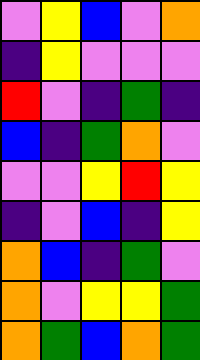[["violet", "yellow", "blue", "violet", "orange"], ["indigo", "yellow", "violet", "violet", "violet"], ["red", "violet", "indigo", "green", "indigo"], ["blue", "indigo", "green", "orange", "violet"], ["violet", "violet", "yellow", "red", "yellow"], ["indigo", "violet", "blue", "indigo", "yellow"], ["orange", "blue", "indigo", "green", "violet"], ["orange", "violet", "yellow", "yellow", "green"], ["orange", "green", "blue", "orange", "green"]]